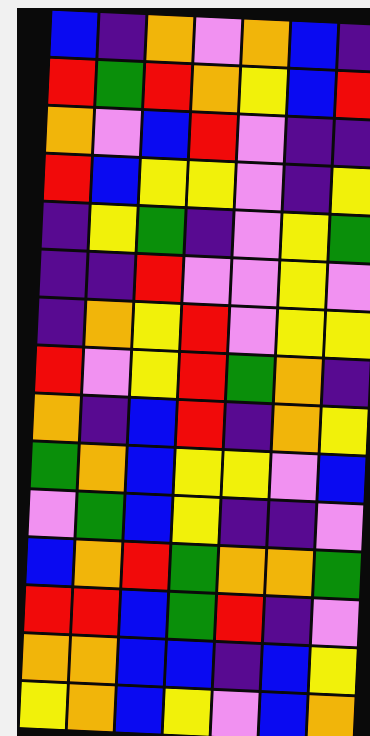[["blue", "indigo", "orange", "violet", "orange", "blue", "indigo"], ["red", "green", "red", "orange", "yellow", "blue", "red"], ["orange", "violet", "blue", "red", "violet", "indigo", "indigo"], ["red", "blue", "yellow", "yellow", "violet", "indigo", "yellow"], ["indigo", "yellow", "green", "indigo", "violet", "yellow", "green"], ["indigo", "indigo", "red", "violet", "violet", "yellow", "violet"], ["indigo", "orange", "yellow", "red", "violet", "yellow", "yellow"], ["red", "violet", "yellow", "red", "green", "orange", "indigo"], ["orange", "indigo", "blue", "red", "indigo", "orange", "yellow"], ["green", "orange", "blue", "yellow", "yellow", "violet", "blue"], ["violet", "green", "blue", "yellow", "indigo", "indigo", "violet"], ["blue", "orange", "red", "green", "orange", "orange", "green"], ["red", "red", "blue", "green", "red", "indigo", "violet"], ["orange", "orange", "blue", "blue", "indigo", "blue", "yellow"], ["yellow", "orange", "blue", "yellow", "violet", "blue", "orange"]]